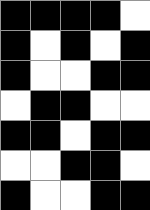[["black", "black", "black", "black", "white"], ["black", "white", "black", "white", "black"], ["black", "white", "white", "black", "black"], ["white", "black", "black", "white", "white"], ["black", "black", "white", "black", "black"], ["white", "white", "black", "black", "white"], ["black", "white", "white", "black", "black"]]